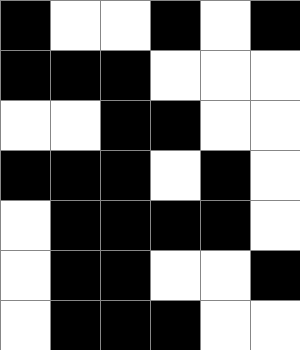[["black", "white", "white", "black", "white", "black"], ["black", "black", "black", "white", "white", "white"], ["white", "white", "black", "black", "white", "white"], ["black", "black", "black", "white", "black", "white"], ["white", "black", "black", "black", "black", "white"], ["white", "black", "black", "white", "white", "black"], ["white", "black", "black", "black", "white", "white"]]